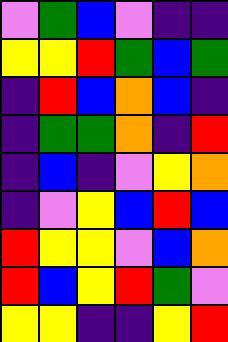[["violet", "green", "blue", "violet", "indigo", "indigo"], ["yellow", "yellow", "red", "green", "blue", "green"], ["indigo", "red", "blue", "orange", "blue", "indigo"], ["indigo", "green", "green", "orange", "indigo", "red"], ["indigo", "blue", "indigo", "violet", "yellow", "orange"], ["indigo", "violet", "yellow", "blue", "red", "blue"], ["red", "yellow", "yellow", "violet", "blue", "orange"], ["red", "blue", "yellow", "red", "green", "violet"], ["yellow", "yellow", "indigo", "indigo", "yellow", "red"]]